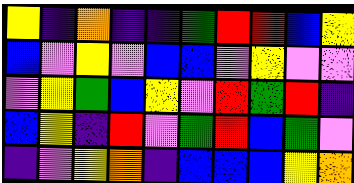[["yellow", "indigo", "orange", "indigo", "indigo", "green", "red", "red", "blue", "yellow"], ["blue", "violet", "yellow", "violet", "blue", "blue", "violet", "yellow", "violet", "violet"], ["violet", "yellow", "green", "blue", "yellow", "violet", "red", "green", "red", "indigo"], ["blue", "yellow", "indigo", "red", "violet", "green", "red", "blue", "green", "violet"], ["indigo", "violet", "yellow", "orange", "indigo", "blue", "blue", "blue", "yellow", "orange"]]